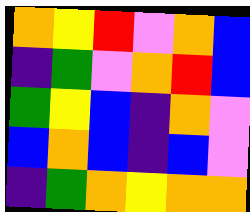[["orange", "yellow", "red", "violet", "orange", "blue"], ["indigo", "green", "violet", "orange", "red", "blue"], ["green", "yellow", "blue", "indigo", "orange", "violet"], ["blue", "orange", "blue", "indigo", "blue", "violet"], ["indigo", "green", "orange", "yellow", "orange", "orange"]]